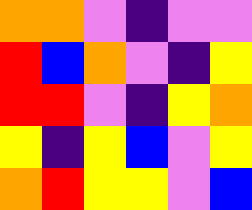[["orange", "orange", "violet", "indigo", "violet", "violet"], ["red", "blue", "orange", "violet", "indigo", "yellow"], ["red", "red", "violet", "indigo", "yellow", "orange"], ["yellow", "indigo", "yellow", "blue", "violet", "yellow"], ["orange", "red", "yellow", "yellow", "violet", "blue"]]